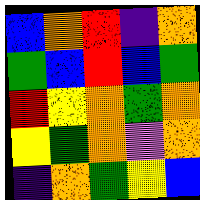[["blue", "orange", "red", "indigo", "orange"], ["green", "blue", "red", "blue", "green"], ["red", "yellow", "orange", "green", "orange"], ["yellow", "green", "orange", "violet", "orange"], ["indigo", "orange", "green", "yellow", "blue"]]